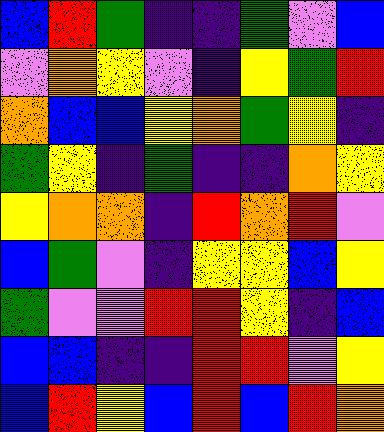[["blue", "red", "green", "indigo", "indigo", "green", "violet", "blue"], ["violet", "orange", "yellow", "violet", "indigo", "yellow", "green", "red"], ["orange", "blue", "blue", "yellow", "orange", "green", "yellow", "indigo"], ["green", "yellow", "indigo", "green", "indigo", "indigo", "orange", "yellow"], ["yellow", "orange", "orange", "indigo", "red", "orange", "red", "violet"], ["blue", "green", "violet", "indigo", "yellow", "yellow", "blue", "yellow"], ["green", "violet", "violet", "red", "red", "yellow", "indigo", "blue"], ["blue", "blue", "indigo", "indigo", "red", "red", "violet", "yellow"], ["blue", "red", "yellow", "blue", "red", "blue", "red", "orange"]]